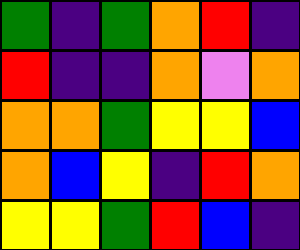[["green", "indigo", "green", "orange", "red", "indigo"], ["red", "indigo", "indigo", "orange", "violet", "orange"], ["orange", "orange", "green", "yellow", "yellow", "blue"], ["orange", "blue", "yellow", "indigo", "red", "orange"], ["yellow", "yellow", "green", "red", "blue", "indigo"]]